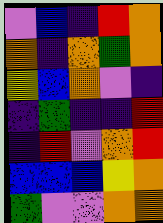[["violet", "blue", "indigo", "red", "orange"], ["orange", "indigo", "orange", "green", "orange"], ["yellow", "blue", "orange", "violet", "indigo"], ["indigo", "green", "indigo", "indigo", "red"], ["indigo", "red", "violet", "orange", "red"], ["blue", "blue", "blue", "yellow", "orange"], ["green", "violet", "violet", "orange", "orange"]]